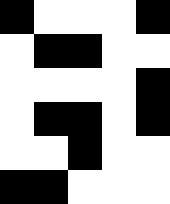[["black", "white", "white", "white", "black"], ["white", "black", "black", "white", "white"], ["white", "white", "white", "white", "black"], ["white", "black", "black", "white", "black"], ["white", "white", "black", "white", "white"], ["black", "black", "white", "white", "white"]]